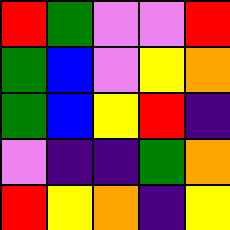[["red", "green", "violet", "violet", "red"], ["green", "blue", "violet", "yellow", "orange"], ["green", "blue", "yellow", "red", "indigo"], ["violet", "indigo", "indigo", "green", "orange"], ["red", "yellow", "orange", "indigo", "yellow"]]